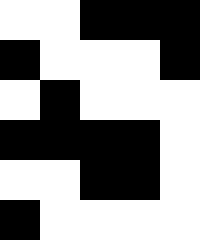[["white", "white", "black", "black", "black"], ["black", "white", "white", "white", "black"], ["white", "black", "white", "white", "white"], ["black", "black", "black", "black", "white"], ["white", "white", "black", "black", "white"], ["black", "white", "white", "white", "white"]]